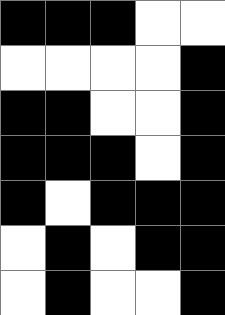[["black", "black", "black", "white", "white"], ["white", "white", "white", "white", "black"], ["black", "black", "white", "white", "black"], ["black", "black", "black", "white", "black"], ["black", "white", "black", "black", "black"], ["white", "black", "white", "black", "black"], ["white", "black", "white", "white", "black"]]